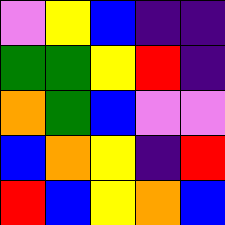[["violet", "yellow", "blue", "indigo", "indigo"], ["green", "green", "yellow", "red", "indigo"], ["orange", "green", "blue", "violet", "violet"], ["blue", "orange", "yellow", "indigo", "red"], ["red", "blue", "yellow", "orange", "blue"]]